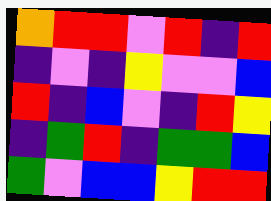[["orange", "red", "red", "violet", "red", "indigo", "red"], ["indigo", "violet", "indigo", "yellow", "violet", "violet", "blue"], ["red", "indigo", "blue", "violet", "indigo", "red", "yellow"], ["indigo", "green", "red", "indigo", "green", "green", "blue"], ["green", "violet", "blue", "blue", "yellow", "red", "red"]]